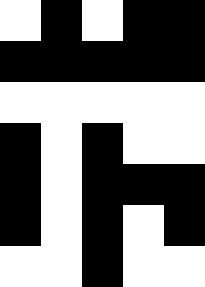[["white", "black", "white", "black", "black"], ["black", "black", "black", "black", "black"], ["white", "white", "white", "white", "white"], ["black", "white", "black", "white", "white"], ["black", "white", "black", "black", "black"], ["black", "white", "black", "white", "black"], ["white", "white", "black", "white", "white"]]